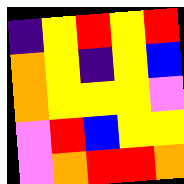[["indigo", "yellow", "red", "yellow", "red"], ["orange", "yellow", "indigo", "yellow", "blue"], ["orange", "yellow", "yellow", "yellow", "violet"], ["violet", "red", "blue", "yellow", "yellow"], ["violet", "orange", "red", "red", "orange"]]